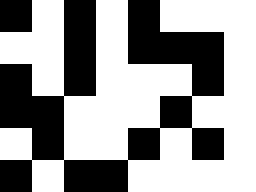[["black", "white", "black", "white", "black", "white", "white", "white"], ["white", "white", "black", "white", "black", "black", "black", "white"], ["black", "white", "black", "white", "white", "white", "black", "white"], ["black", "black", "white", "white", "white", "black", "white", "white"], ["white", "black", "white", "white", "black", "white", "black", "white"], ["black", "white", "black", "black", "white", "white", "white", "white"]]